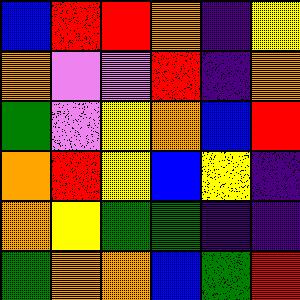[["blue", "red", "red", "orange", "indigo", "yellow"], ["orange", "violet", "violet", "red", "indigo", "orange"], ["green", "violet", "yellow", "orange", "blue", "red"], ["orange", "red", "yellow", "blue", "yellow", "indigo"], ["orange", "yellow", "green", "green", "indigo", "indigo"], ["green", "orange", "orange", "blue", "green", "red"]]